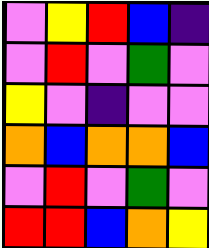[["violet", "yellow", "red", "blue", "indigo"], ["violet", "red", "violet", "green", "violet"], ["yellow", "violet", "indigo", "violet", "violet"], ["orange", "blue", "orange", "orange", "blue"], ["violet", "red", "violet", "green", "violet"], ["red", "red", "blue", "orange", "yellow"]]